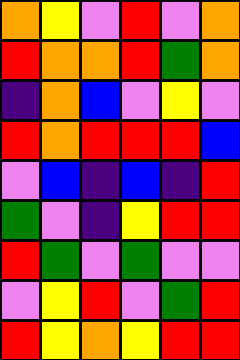[["orange", "yellow", "violet", "red", "violet", "orange"], ["red", "orange", "orange", "red", "green", "orange"], ["indigo", "orange", "blue", "violet", "yellow", "violet"], ["red", "orange", "red", "red", "red", "blue"], ["violet", "blue", "indigo", "blue", "indigo", "red"], ["green", "violet", "indigo", "yellow", "red", "red"], ["red", "green", "violet", "green", "violet", "violet"], ["violet", "yellow", "red", "violet", "green", "red"], ["red", "yellow", "orange", "yellow", "red", "red"]]